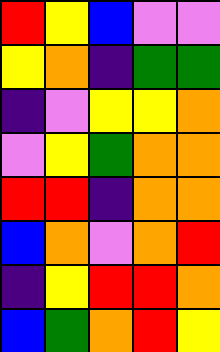[["red", "yellow", "blue", "violet", "violet"], ["yellow", "orange", "indigo", "green", "green"], ["indigo", "violet", "yellow", "yellow", "orange"], ["violet", "yellow", "green", "orange", "orange"], ["red", "red", "indigo", "orange", "orange"], ["blue", "orange", "violet", "orange", "red"], ["indigo", "yellow", "red", "red", "orange"], ["blue", "green", "orange", "red", "yellow"]]